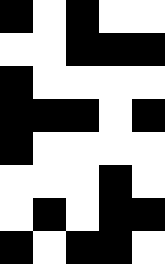[["black", "white", "black", "white", "white"], ["white", "white", "black", "black", "black"], ["black", "white", "white", "white", "white"], ["black", "black", "black", "white", "black"], ["black", "white", "white", "white", "white"], ["white", "white", "white", "black", "white"], ["white", "black", "white", "black", "black"], ["black", "white", "black", "black", "white"]]